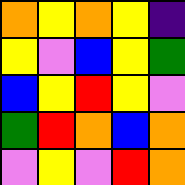[["orange", "yellow", "orange", "yellow", "indigo"], ["yellow", "violet", "blue", "yellow", "green"], ["blue", "yellow", "red", "yellow", "violet"], ["green", "red", "orange", "blue", "orange"], ["violet", "yellow", "violet", "red", "orange"]]